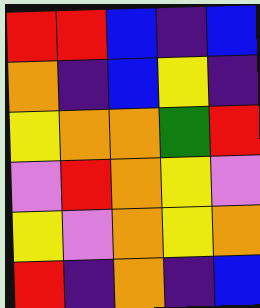[["red", "red", "blue", "indigo", "blue"], ["orange", "indigo", "blue", "yellow", "indigo"], ["yellow", "orange", "orange", "green", "red"], ["violet", "red", "orange", "yellow", "violet"], ["yellow", "violet", "orange", "yellow", "orange"], ["red", "indigo", "orange", "indigo", "blue"]]